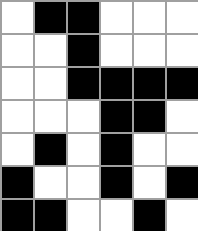[["white", "black", "black", "white", "white", "white"], ["white", "white", "black", "white", "white", "white"], ["white", "white", "black", "black", "black", "black"], ["white", "white", "white", "black", "black", "white"], ["white", "black", "white", "black", "white", "white"], ["black", "white", "white", "black", "white", "black"], ["black", "black", "white", "white", "black", "white"]]